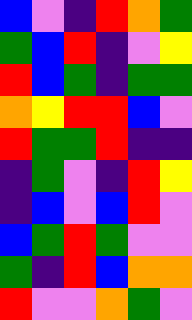[["blue", "violet", "indigo", "red", "orange", "green"], ["green", "blue", "red", "indigo", "violet", "yellow"], ["red", "blue", "green", "indigo", "green", "green"], ["orange", "yellow", "red", "red", "blue", "violet"], ["red", "green", "green", "red", "indigo", "indigo"], ["indigo", "green", "violet", "indigo", "red", "yellow"], ["indigo", "blue", "violet", "blue", "red", "violet"], ["blue", "green", "red", "green", "violet", "violet"], ["green", "indigo", "red", "blue", "orange", "orange"], ["red", "violet", "violet", "orange", "green", "violet"]]